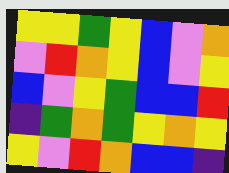[["yellow", "yellow", "green", "yellow", "blue", "violet", "orange"], ["violet", "red", "orange", "yellow", "blue", "violet", "yellow"], ["blue", "violet", "yellow", "green", "blue", "blue", "red"], ["indigo", "green", "orange", "green", "yellow", "orange", "yellow"], ["yellow", "violet", "red", "orange", "blue", "blue", "indigo"]]